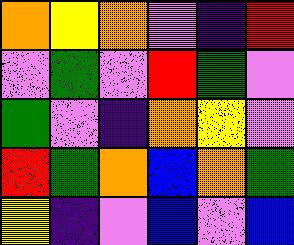[["orange", "yellow", "orange", "violet", "indigo", "red"], ["violet", "green", "violet", "red", "green", "violet"], ["green", "violet", "indigo", "orange", "yellow", "violet"], ["red", "green", "orange", "blue", "orange", "green"], ["yellow", "indigo", "violet", "blue", "violet", "blue"]]